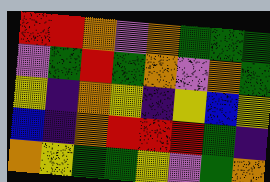[["red", "red", "orange", "violet", "orange", "green", "green", "green"], ["violet", "green", "red", "green", "orange", "violet", "orange", "green"], ["yellow", "indigo", "orange", "yellow", "indigo", "yellow", "blue", "yellow"], ["blue", "indigo", "orange", "red", "red", "red", "green", "indigo"], ["orange", "yellow", "green", "green", "yellow", "violet", "green", "orange"]]